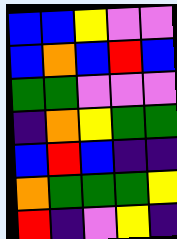[["blue", "blue", "yellow", "violet", "violet"], ["blue", "orange", "blue", "red", "blue"], ["green", "green", "violet", "violet", "violet"], ["indigo", "orange", "yellow", "green", "green"], ["blue", "red", "blue", "indigo", "indigo"], ["orange", "green", "green", "green", "yellow"], ["red", "indigo", "violet", "yellow", "indigo"]]